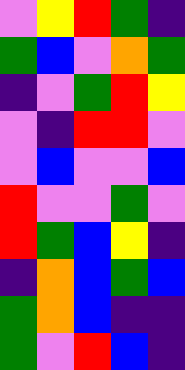[["violet", "yellow", "red", "green", "indigo"], ["green", "blue", "violet", "orange", "green"], ["indigo", "violet", "green", "red", "yellow"], ["violet", "indigo", "red", "red", "violet"], ["violet", "blue", "violet", "violet", "blue"], ["red", "violet", "violet", "green", "violet"], ["red", "green", "blue", "yellow", "indigo"], ["indigo", "orange", "blue", "green", "blue"], ["green", "orange", "blue", "indigo", "indigo"], ["green", "violet", "red", "blue", "indigo"]]